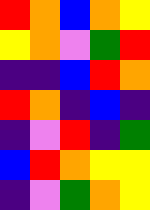[["red", "orange", "blue", "orange", "yellow"], ["yellow", "orange", "violet", "green", "red"], ["indigo", "indigo", "blue", "red", "orange"], ["red", "orange", "indigo", "blue", "indigo"], ["indigo", "violet", "red", "indigo", "green"], ["blue", "red", "orange", "yellow", "yellow"], ["indigo", "violet", "green", "orange", "yellow"]]